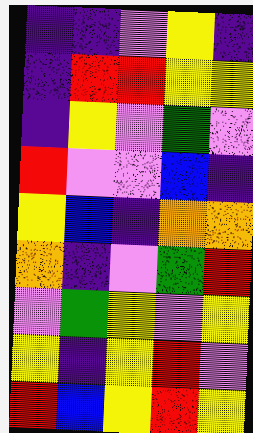[["indigo", "indigo", "violet", "yellow", "indigo"], ["indigo", "red", "red", "yellow", "yellow"], ["indigo", "yellow", "violet", "green", "violet"], ["red", "violet", "violet", "blue", "indigo"], ["yellow", "blue", "indigo", "orange", "orange"], ["orange", "indigo", "violet", "green", "red"], ["violet", "green", "yellow", "violet", "yellow"], ["yellow", "indigo", "yellow", "red", "violet"], ["red", "blue", "yellow", "red", "yellow"]]